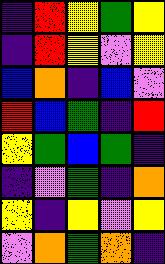[["indigo", "red", "yellow", "green", "yellow"], ["indigo", "red", "yellow", "violet", "yellow"], ["blue", "orange", "indigo", "blue", "violet"], ["red", "blue", "green", "indigo", "red"], ["yellow", "green", "blue", "green", "indigo"], ["indigo", "violet", "green", "indigo", "orange"], ["yellow", "indigo", "yellow", "violet", "yellow"], ["violet", "orange", "green", "orange", "indigo"]]